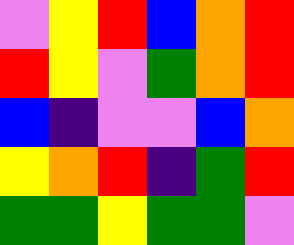[["violet", "yellow", "red", "blue", "orange", "red"], ["red", "yellow", "violet", "green", "orange", "red"], ["blue", "indigo", "violet", "violet", "blue", "orange"], ["yellow", "orange", "red", "indigo", "green", "red"], ["green", "green", "yellow", "green", "green", "violet"]]